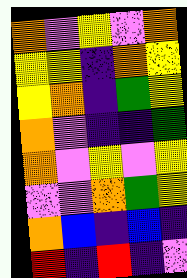[["orange", "violet", "yellow", "violet", "orange"], ["yellow", "yellow", "indigo", "orange", "yellow"], ["yellow", "orange", "indigo", "green", "yellow"], ["orange", "violet", "indigo", "indigo", "green"], ["orange", "violet", "yellow", "violet", "yellow"], ["violet", "violet", "orange", "green", "yellow"], ["orange", "blue", "indigo", "blue", "indigo"], ["red", "indigo", "red", "indigo", "violet"]]